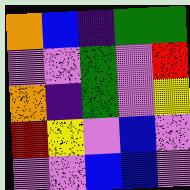[["orange", "blue", "indigo", "green", "green"], ["violet", "violet", "green", "violet", "red"], ["orange", "indigo", "green", "violet", "yellow"], ["red", "yellow", "violet", "blue", "violet"], ["violet", "violet", "blue", "blue", "violet"]]